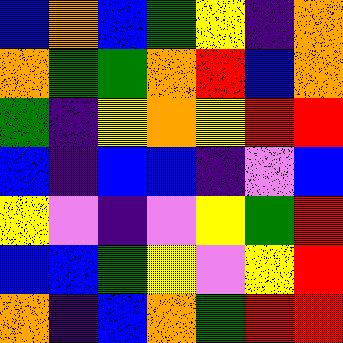[["blue", "orange", "blue", "green", "yellow", "indigo", "orange"], ["orange", "green", "green", "orange", "red", "blue", "orange"], ["green", "indigo", "yellow", "orange", "yellow", "red", "red"], ["blue", "indigo", "blue", "blue", "indigo", "violet", "blue"], ["yellow", "violet", "indigo", "violet", "yellow", "green", "red"], ["blue", "blue", "green", "yellow", "violet", "yellow", "red"], ["orange", "indigo", "blue", "orange", "green", "red", "red"]]